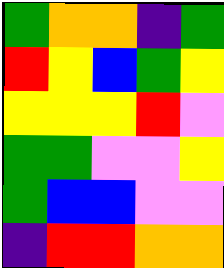[["green", "orange", "orange", "indigo", "green"], ["red", "yellow", "blue", "green", "yellow"], ["yellow", "yellow", "yellow", "red", "violet"], ["green", "green", "violet", "violet", "yellow"], ["green", "blue", "blue", "violet", "violet"], ["indigo", "red", "red", "orange", "orange"]]